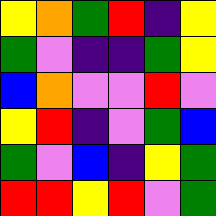[["yellow", "orange", "green", "red", "indigo", "yellow"], ["green", "violet", "indigo", "indigo", "green", "yellow"], ["blue", "orange", "violet", "violet", "red", "violet"], ["yellow", "red", "indigo", "violet", "green", "blue"], ["green", "violet", "blue", "indigo", "yellow", "green"], ["red", "red", "yellow", "red", "violet", "green"]]